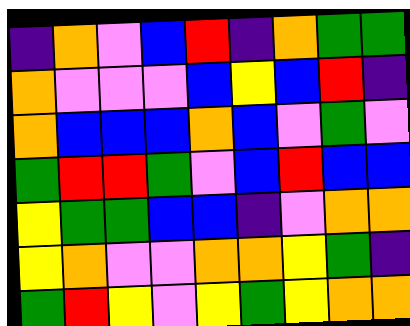[["indigo", "orange", "violet", "blue", "red", "indigo", "orange", "green", "green"], ["orange", "violet", "violet", "violet", "blue", "yellow", "blue", "red", "indigo"], ["orange", "blue", "blue", "blue", "orange", "blue", "violet", "green", "violet"], ["green", "red", "red", "green", "violet", "blue", "red", "blue", "blue"], ["yellow", "green", "green", "blue", "blue", "indigo", "violet", "orange", "orange"], ["yellow", "orange", "violet", "violet", "orange", "orange", "yellow", "green", "indigo"], ["green", "red", "yellow", "violet", "yellow", "green", "yellow", "orange", "orange"]]